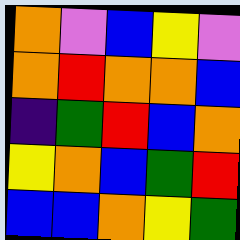[["orange", "violet", "blue", "yellow", "violet"], ["orange", "red", "orange", "orange", "blue"], ["indigo", "green", "red", "blue", "orange"], ["yellow", "orange", "blue", "green", "red"], ["blue", "blue", "orange", "yellow", "green"]]